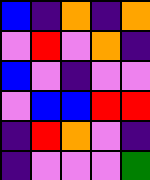[["blue", "indigo", "orange", "indigo", "orange"], ["violet", "red", "violet", "orange", "indigo"], ["blue", "violet", "indigo", "violet", "violet"], ["violet", "blue", "blue", "red", "red"], ["indigo", "red", "orange", "violet", "indigo"], ["indigo", "violet", "violet", "violet", "green"]]